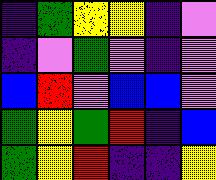[["indigo", "green", "yellow", "yellow", "indigo", "violet"], ["indigo", "violet", "green", "violet", "indigo", "violet"], ["blue", "red", "violet", "blue", "blue", "violet"], ["green", "yellow", "green", "red", "indigo", "blue"], ["green", "yellow", "red", "indigo", "indigo", "yellow"]]